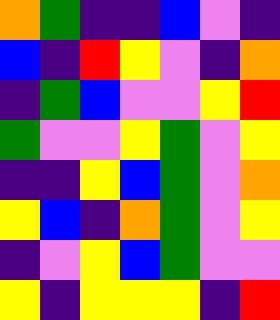[["orange", "green", "indigo", "indigo", "blue", "violet", "indigo"], ["blue", "indigo", "red", "yellow", "violet", "indigo", "orange"], ["indigo", "green", "blue", "violet", "violet", "yellow", "red"], ["green", "violet", "violet", "yellow", "green", "violet", "yellow"], ["indigo", "indigo", "yellow", "blue", "green", "violet", "orange"], ["yellow", "blue", "indigo", "orange", "green", "violet", "yellow"], ["indigo", "violet", "yellow", "blue", "green", "violet", "violet"], ["yellow", "indigo", "yellow", "yellow", "yellow", "indigo", "red"]]